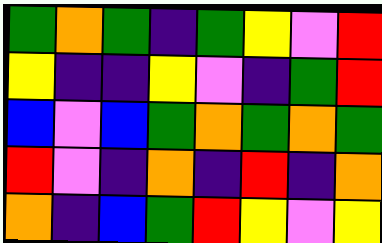[["green", "orange", "green", "indigo", "green", "yellow", "violet", "red"], ["yellow", "indigo", "indigo", "yellow", "violet", "indigo", "green", "red"], ["blue", "violet", "blue", "green", "orange", "green", "orange", "green"], ["red", "violet", "indigo", "orange", "indigo", "red", "indigo", "orange"], ["orange", "indigo", "blue", "green", "red", "yellow", "violet", "yellow"]]